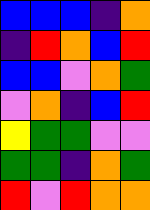[["blue", "blue", "blue", "indigo", "orange"], ["indigo", "red", "orange", "blue", "red"], ["blue", "blue", "violet", "orange", "green"], ["violet", "orange", "indigo", "blue", "red"], ["yellow", "green", "green", "violet", "violet"], ["green", "green", "indigo", "orange", "green"], ["red", "violet", "red", "orange", "orange"]]